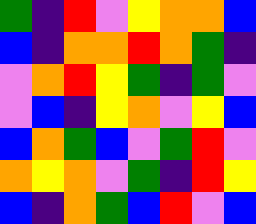[["green", "indigo", "red", "violet", "yellow", "orange", "orange", "blue"], ["blue", "indigo", "orange", "orange", "red", "orange", "green", "indigo"], ["violet", "orange", "red", "yellow", "green", "indigo", "green", "violet"], ["violet", "blue", "indigo", "yellow", "orange", "violet", "yellow", "blue"], ["blue", "orange", "green", "blue", "violet", "green", "red", "violet"], ["orange", "yellow", "orange", "violet", "green", "indigo", "red", "yellow"], ["blue", "indigo", "orange", "green", "blue", "red", "violet", "blue"]]